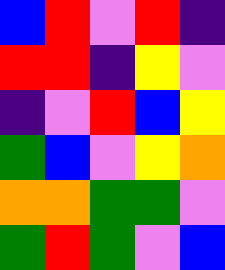[["blue", "red", "violet", "red", "indigo"], ["red", "red", "indigo", "yellow", "violet"], ["indigo", "violet", "red", "blue", "yellow"], ["green", "blue", "violet", "yellow", "orange"], ["orange", "orange", "green", "green", "violet"], ["green", "red", "green", "violet", "blue"]]